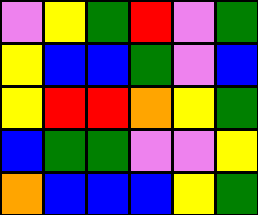[["violet", "yellow", "green", "red", "violet", "green"], ["yellow", "blue", "blue", "green", "violet", "blue"], ["yellow", "red", "red", "orange", "yellow", "green"], ["blue", "green", "green", "violet", "violet", "yellow"], ["orange", "blue", "blue", "blue", "yellow", "green"]]